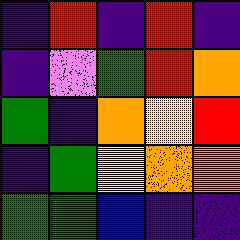[["indigo", "red", "indigo", "red", "indigo"], ["indigo", "violet", "green", "red", "orange"], ["green", "indigo", "orange", "yellow", "red"], ["indigo", "green", "yellow", "orange", "orange"], ["green", "green", "blue", "indigo", "indigo"]]